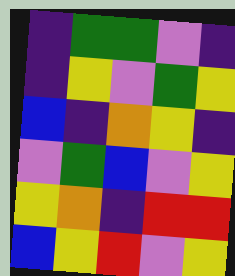[["indigo", "green", "green", "violet", "indigo"], ["indigo", "yellow", "violet", "green", "yellow"], ["blue", "indigo", "orange", "yellow", "indigo"], ["violet", "green", "blue", "violet", "yellow"], ["yellow", "orange", "indigo", "red", "red"], ["blue", "yellow", "red", "violet", "yellow"]]